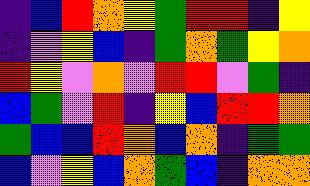[["indigo", "blue", "red", "orange", "yellow", "green", "red", "red", "indigo", "yellow"], ["indigo", "violet", "yellow", "blue", "indigo", "green", "orange", "green", "yellow", "orange"], ["red", "yellow", "violet", "orange", "violet", "red", "red", "violet", "green", "indigo"], ["blue", "green", "violet", "red", "indigo", "yellow", "blue", "red", "red", "orange"], ["green", "blue", "blue", "red", "orange", "blue", "orange", "indigo", "green", "green"], ["blue", "violet", "yellow", "blue", "orange", "green", "blue", "indigo", "orange", "orange"]]